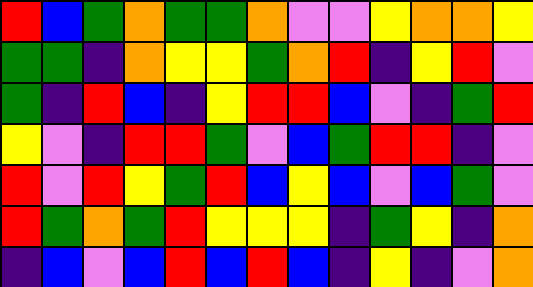[["red", "blue", "green", "orange", "green", "green", "orange", "violet", "violet", "yellow", "orange", "orange", "yellow"], ["green", "green", "indigo", "orange", "yellow", "yellow", "green", "orange", "red", "indigo", "yellow", "red", "violet"], ["green", "indigo", "red", "blue", "indigo", "yellow", "red", "red", "blue", "violet", "indigo", "green", "red"], ["yellow", "violet", "indigo", "red", "red", "green", "violet", "blue", "green", "red", "red", "indigo", "violet"], ["red", "violet", "red", "yellow", "green", "red", "blue", "yellow", "blue", "violet", "blue", "green", "violet"], ["red", "green", "orange", "green", "red", "yellow", "yellow", "yellow", "indigo", "green", "yellow", "indigo", "orange"], ["indigo", "blue", "violet", "blue", "red", "blue", "red", "blue", "indigo", "yellow", "indigo", "violet", "orange"]]